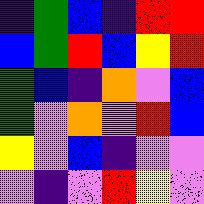[["indigo", "green", "blue", "indigo", "red", "red"], ["blue", "green", "red", "blue", "yellow", "red"], ["green", "blue", "indigo", "orange", "violet", "blue"], ["green", "violet", "orange", "violet", "red", "blue"], ["yellow", "violet", "blue", "indigo", "violet", "violet"], ["violet", "indigo", "violet", "red", "yellow", "violet"]]